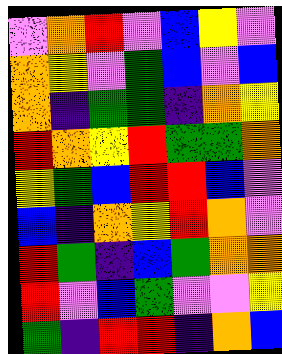[["violet", "orange", "red", "violet", "blue", "yellow", "violet"], ["orange", "yellow", "violet", "green", "blue", "violet", "blue"], ["orange", "indigo", "green", "green", "indigo", "orange", "yellow"], ["red", "orange", "yellow", "red", "green", "green", "orange"], ["yellow", "green", "blue", "red", "red", "blue", "violet"], ["blue", "indigo", "orange", "yellow", "red", "orange", "violet"], ["red", "green", "indigo", "blue", "green", "orange", "orange"], ["red", "violet", "blue", "green", "violet", "violet", "yellow"], ["green", "indigo", "red", "red", "indigo", "orange", "blue"]]